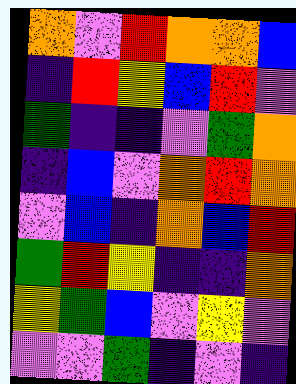[["orange", "violet", "red", "orange", "orange", "blue"], ["indigo", "red", "yellow", "blue", "red", "violet"], ["green", "indigo", "indigo", "violet", "green", "orange"], ["indigo", "blue", "violet", "orange", "red", "orange"], ["violet", "blue", "indigo", "orange", "blue", "red"], ["green", "red", "yellow", "indigo", "indigo", "orange"], ["yellow", "green", "blue", "violet", "yellow", "violet"], ["violet", "violet", "green", "indigo", "violet", "indigo"]]